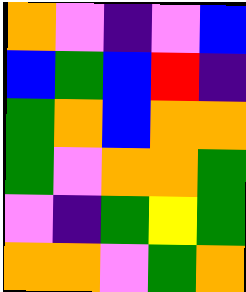[["orange", "violet", "indigo", "violet", "blue"], ["blue", "green", "blue", "red", "indigo"], ["green", "orange", "blue", "orange", "orange"], ["green", "violet", "orange", "orange", "green"], ["violet", "indigo", "green", "yellow", "green"], ["orange", "orange", "violet", "green", "orange"]]